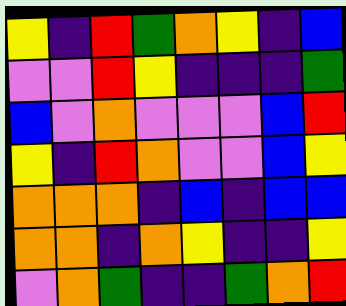[["yellow", "indigo", "red", "green", "orange", "yellow", "indigo", "blue"], ["violet", "violet", "red", "yellow", "indigo", "indigo", "indigo", "green"], ["blue", "violet", "orange", "violet", "violet", "violet", "blue", "red"], ["yellow", "indigo", "red", "orange", "violet", "violet", "blue", "yellow"], ["orange", "orange", "orange", "indigo", "blue", "indigo", "blue", "blue"], ["orange", "orange", "indigo", "orange", "yellow", "indigo", "indigo", "yellow"], ["violet", "orange", "green", "indigo", "indigo", "green", "orange", "red"]]